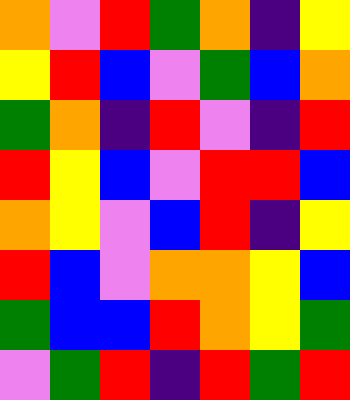[["orange", "violet", "red", "green", "orange", "indigo", "yellow"], ["yellow", "red", "blue", "violet", "green", "blue", "orange"], ["green", "orange", "indigo", "red", "violet", "indigo", "red"], ["red", "yellow", "blue", "violet", "red", "red", "blue"], ["orange", "yellow", "violet", "blue", "red", "indigo", "yellow"], ["red", "blue", "violet", "orange", "orange", "yellow", "blue"], ["green", "blue", "blue", "red", "orange", "yellow", "green"], ["violet", "green", "red", "indigo", "red", "green", "red"]]